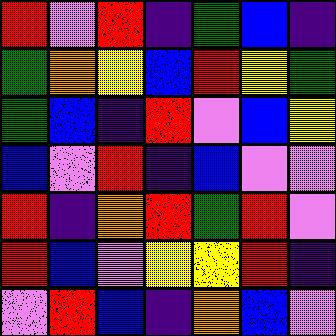[["red", "violet", "red", "indigo", "green", "blue", "indigo"], ["green", "orange", "yellow", "blue", "red", "yellow", "green"], ["green", "blue", "indigo", "red", "violet", "blue", "yellow"], ["blue", "violet", "red", "indigo", "blue", "violet", "violet"], ["red", "indigo", "orange", "red", "green", "red", "violet"], ["red", "blue", "violet", "yellow", "yellow", "red", "indigo"], ["violet", "red", "blue", "indigo", "orange", "blue", "violet"]]